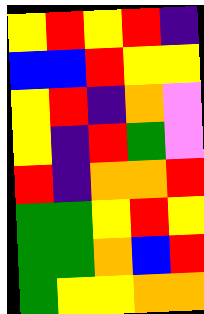[["yellow", "red", "yellow", "red", "indigo"], ["blue", "blue", "red", "yellow", "yellow"], ["yellow", "red", "indigo", "orange", "violet"], ["yellow", "indigo", "red", "green", "violet"], ["red", "indigo", "orange", "orange", "red"], ["green", "green", "yellow", "red", "yellow"], ["green", "green", "orange", "blue", "red"], ["green", "yellow", "yellow", "orange", "orange"]]